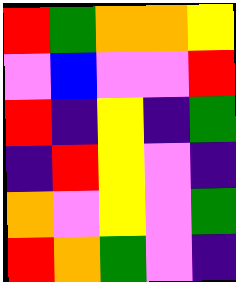[["red", "green", "orange", "orange", "yellow"], ["violet", "blue", "violet", "violet", "red"], ["red", "indigo", "yellow", "indigo", "green"], ["indigo", "red", "yellow", "violet", "indigo"], ["orange", "violet", "yellow", "violet", "green"], ["red", "orange", "green", "violet", "indigo"]]